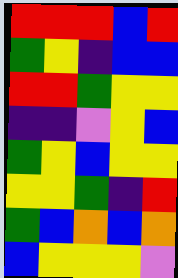[["red", "red", "red", "blue", "red"], ["green", "yellow", "indigo", "blue", "blue"], ["red", "red", "green", "yellow", "yellow"], ["indigo", "indigo", "violet", "yellow", "blue"], ["green", "yellow", "blue", "yellow", "yellow"], ["yellow", "yellow", "green", "indigo", "red"], ["green", "blue", "orange", "blue", "orange"], ["blue", "yellow", "yellow", "yellow", "violet"]]